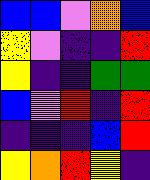[["blue", "blue", "violet", "orange", "blue"], ["yellow", "violet", "indigo", "indigo", "red"], ["yellow", "indigo", "indigo", "green", "green"], ["blue", "violet", "red", "indigo", "red"], ["indigo", "indigo", "indigo", "blue", "red"], ["yellow", "orange", "red", "yellow", "indigo"]]